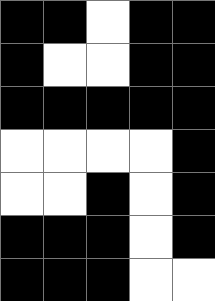[["black", "black", "white", "black", "black"], ["black", "white", "white", "black", "black"], ["black", "black", "black", "black", "black"], ["white", "white", "white", "white", "black"], ["white", "white", "black", "white", "black"], ["black", "black", "black", "white", "black"], ["black", "black", "black", "white", "white"]]